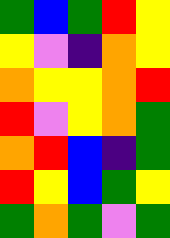[["green", "blue", "green", "red", "yellow"], ["yellow", "violet", "indigo", "orange", "yellow"], ["orange", "yellow", "yellow", "orange", "red"], ["red", "violet", "yellow", "orange", "green"], ["orange", "red", "blue", "indigo", "green"], ["red", "yellow", "blue", "green", "yellow"], ["green", "orange", "green", "violet", "green"]]